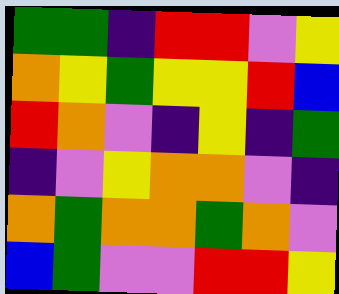[["green", "green", "indigo", "red", "red", "violet", "yellow"], ["orange", "yellow", "green", "yellow", "yellow", "red", "blue"], ["red", "orange", "violet", "indigo", "yellow", "indigo", "green"], ["indigo", "violet", "yellow", "orange", "orange", "violet", "indigo"], ["orange", "green", "orange", "orange", "green", "orange", "violet"], ["blue", "green", "violet", "violet", "red", "red", "yellow"]]